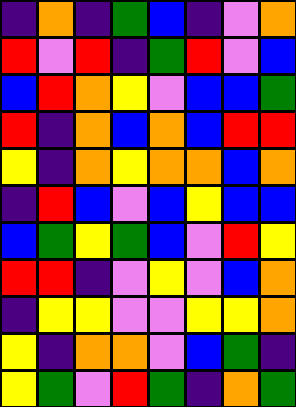[["indigo", "orange", "indigo", "green", "blue", "indigo", "violet", "orange"], ["red", "violet", "red", "indigo", "green", "red", "violet", "blue"], ["blue", "red", "orange", "yellow", "violet", "blue", "blue", "green"], ["red", "indigo", "orange", "blue", "orange", "blue", "red", "red"], ["yellow", "indigo", "orange", "yellow", "orange", "orange", "blue", "orange"], ["indigo", "red", "blue", "violet", "blue", "yellow", "blue", "blue"], ["blue", "green", "yellow", "green", "blue", "violet", "red", "yellow"], ["red", "red", "indigo", "violet", "yellow", "violet", "blue", "orange"], ["indigo", "yellow", "yellow", "violet", "violet", "yellow", "yellow", "orange"], ["yellow", "indigo", "orange", "orange", "violet", "blue", "green", "indigo"], ["yellow", "green", "violet", "red", "green", "indigo", "orange", "green"]]